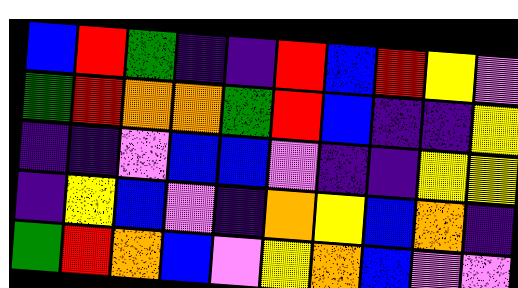[["blue", "red", "green", "indigo", "indigo", "red", "blue", "red", "yellow", "violet"], ["green", "red", "orange", "orange", "green", "red", "blue", "indigo", "indigo", "yellow"], ["indigo", "indigo", "violet", "blue", "blue", "violet", "indigo", "indigo", "yellow", "yellow"], ["indigo", "yellow", "blue", "violet", "indigo", "orange", "yellow", "blue", "orange", "indigo"], ["green", "red", "orange", "blue", "violet", "yellow", "orange", "blue", "violet", "violet"]]